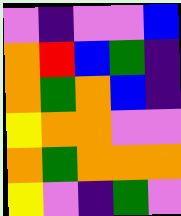[["violet", "indigo", "violet", "violet", "blue"], ["orange", "red", "blue", "green", "indigo"], ["orange", "green", "orange", "blue", "indigo"], ["yellow", "orange", "orange", "violet", "violet"], ["orange", "green", "orange", "orange", "orange"], ["yellow", "violet", "indigo", "green", "violet"]]